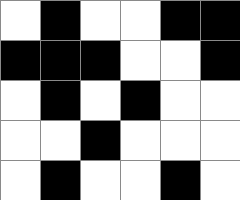[["white", "black", "white", "white", "black", "black"], ["black", "black", "black", "white", "white", "black"], ["white", "black", "white", "black", "white", "white"], ["white", "white", "black", "white", "white", "white"], ["white", "black", "white", "white", "black", "white"]]